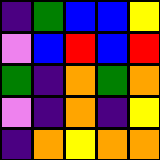[["indigo", "green", "blue", "blue", "yellow"], ["violet", "blue", "red", "blue", "red"], ["green", "indigo", "orange", "green", "orange"], ["violet", "indigo", "orange", "indigo", "yellow"], ["indigo", "orange", "yellow", "orange", "orange"]]